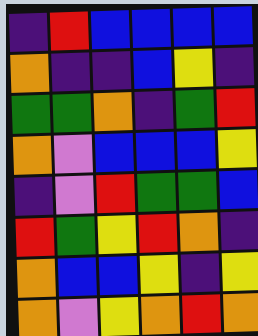[["indigo", "red", "blue", "blue", "blue", "blue"], ["orange", "indigo", "indigo", "blue", "yellow", "indigo"], ["green", "green", "orange", "indigo", "green", "red"], ["orange", "violet", "blue", "blue", "blue", "yellow"], ["indigo", "violet", "red", "green", "green", "blue"], ["red", "green", "yellow", "red", "orange", "indigo"], ["orange", "blue", "blue", "yellow", "indigo", "yellow"], ["orange", "violet", "yellow", "orange", "red", "orange"]]